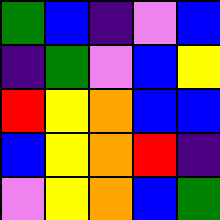[["green", "blue", "indigo", "violet", "blue"], ["indigo", "green", "violet", "blue", "yellow"], ["red", "yellow", "orange", "blue", "blue"], ["blue", "yellow", "orange", "red", "indigo"], ["violet", "yellow", "orange", "blue", "green"]]